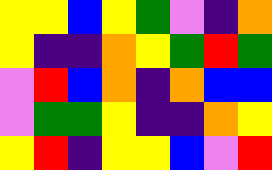[["yellow", "yellow", "blue", "yellow", "green", "violet", "indigo", "orange"], ["yellow", "indigo", "indigo", "orange", "yellow", "green", "red", "green"], ["violet", "red", "blue", "orange", "indigo", "orange", "blue", "blue"], ["violet", "green", "green", "yellow", "indigo", "indigo", "orange", "yellow"], ["yellow", "red", "indigo", "yellow", "yellow", "blue", "violet", "red"]]